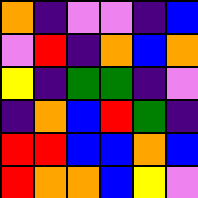[["orange", "indigo", "violet", "violet", "indigo", "blue"], ["violet", "red", "indigo", "orange", "blue", "orange"], ["yellow", "indigo", "green", "green", "indigo", "violet"], ["indigo", "orange", "blue", "red", "green", "indigo"], ["red", "red", "blue", "blue", "orange", "blue"], ["red", "orange", "orange", "blue", "yellow", "violet"]]